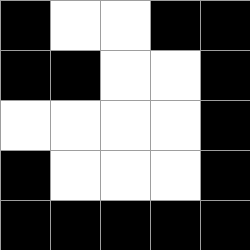[["black", "white", "white", "black", "black"], ["black", "black", "white", "white", "black"], ["white", "white", "white", "white", "black"], ["black", "white", "white", "white", "black"], ["black", "black", "black", "black", "black"]]